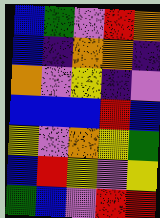[["blue", "green", "violet", "red", "orange"], ["blue", "indigo", "orange", "orange", "indigo"], ["orange", "violet", "yellow", "indigo", "violet"], ["blue", "blue", "blue", "red", "blue"], ["yellow", "violet", "orange", "yellow", "green"], ["blue", "red", "yellow", "violet", "yellow"], ["green", "blue", "violet", "red", "red"]]